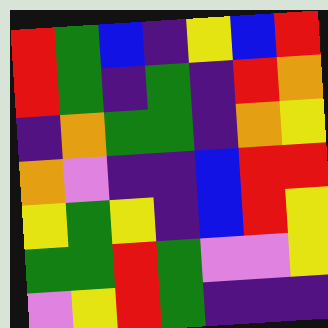[["red", "green", "blue", "indigo", "yellow", "blue", "red"], ["red", "green", "indigo", "green", "indigo", "red", "orange"], ["indigo", "orange", "green", "green", "indigo", "orange", "yellow"], ["orange", "violet", "indigo", "indigo", "blue", "red", "red"], ["yellow", "green", "yellow", "indigo", "blue", "red", "yellow"], ["green", "green", "red", "green", "violet", "violet", "yellow"], ["violet", "yellow", "red", "green", "indigo", "indigo", "indigo"]]